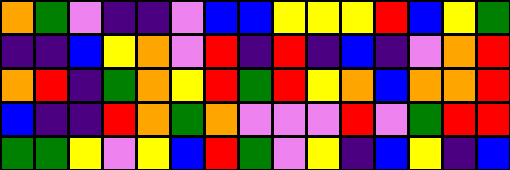[["orange", "green", "violet", "indigo", "indigo", "violet", "blue", "blue", "yellow", "yellow", "yellow", "red", "blue", "yellow", "green"], ["indigo", "indigo", "blue", "yellow", "orange", "violet", "red", "indigo", "red", "indigo", "blue", "indigo", "violet", "orange", "red"], ["orange", "red", "indigo", "green", "orange", "yellow", "red", "green", "red", "yellow", "orange", "blue", "orange", "orange", "red"], ["blue", "indigo", "indigo", "red", "orange", "green", "orange", "violet", "violet", "violet", "red", "violet", "green", "red", "red"], ["green", "green", "yellow", "violet", "yellow", "blue", "red", "green", "violet", "yellow", "indigo", "blue", "yellow", "indigo", "blue"]]